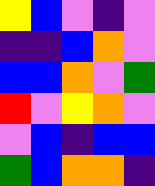[["yellow", "blue", "violet", "indigo", "violet"], ["indigo", "indigo", "blue", "orange", "violet"], ["blue", "blue", "orange", "violet", "green"], ["red", "violet", "yellow", "orange", "violet"], ["violet", "blue", "indigo", "blue", "blue"], ["green", "blue", "orange", "orange", "indigo"]]